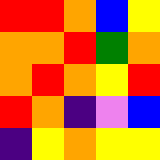[["red", "red", "orange", "blue", "yellow"], ["orange", "orange", "red", "green", "orange"], ["orange", "red", "orange", "yellow", "red"], ["red", "orange", "indigo", "violet", "blue"], ["indigo", "yellow", "orange", "yellow", "yellow"]]